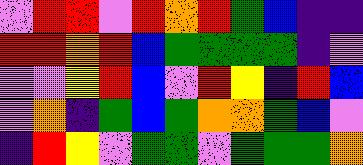[["violet", "red", "red", "violet", "red", "orange", "red", "green", "blue", "indigo", "indigo"], ["red", "red", "orange", "red", "blue", "green", "green", "green", "green", "indigo", "violet"], ["violet", "violet", "yellow", "red", "blue", "violet", "red", "yellow", "indigo", "red", "blue"], ["violet", "orange", "indigo", "green", "blue", "green", "orange", "orange", "green", "blue", "violet"], ["indigo", "red", "yellow", "violet", "green", "green", "violet", "green", "green", "green", "orange"]]